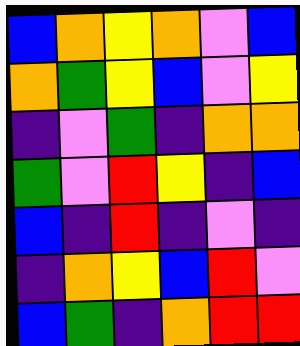[["blue", "orange", "yellow", "orange", "violet", "blue"], ["orange", "green", "yellow", "blue", "violet", "yellow"], ["indigo", "violet", "green", "indigo", "orange", "orange"], ["green", "violet", "red", "yellow", "indigo", "blue"], ["blue", "indigo", "red", "indigo", "violet", "indigo"], ["indigo", "orange", "yellow", "blue", "red", "violet"], ["blue", "green", "indigo", "orange", "red", "red"]]